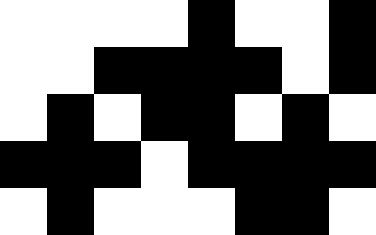[["white", "white", "white", "white", "black", "white", "white", "black"], ["white", "white", "black", "black", "black", "black", "white", "black"], ["white", "black", "white", "black", "black", "white", "black", "white"], ["black", "black", "black", "white", "black", "black", "black", "black"], ["white", "black", "white", "white", "white", "black", "black", "white"]]